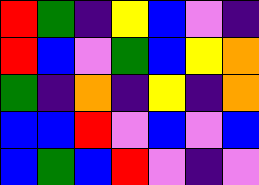[["red", "green", "indigo", "yellow", "blue", "violet", "indigo"], ["red", "blue", "violet", "green", "blue", "yellow", "orange"], ["green", "indigo", "orange", "indigo", "yellow", "indigo", "orange"], ["blue", "blue", "red", "violet", "blue", "violet", "blue"], ["blue", "green", "blue", "red", "violet", "indigo", "violet"]]